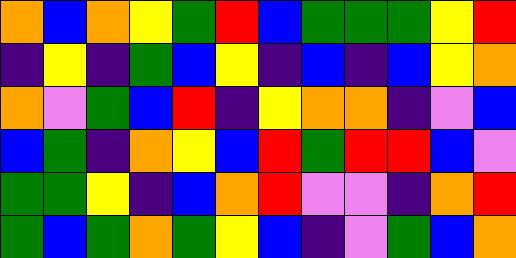[["orange", "blue", "orange", "yellow", "green", "red", "blue", "green", "green", "green", "yellow", "red"], ["indigo", "yellow", "indigo", "green", "blue", "yellow", "indigo", "blue", "indigo", "blue", "yellow", "orange"], ["orange", "violet", "green", "blue", "red", "indigo", "yellow", "orange", "orange", "indigo", "violet", "blue"], ["blue", "green", "indigo", "orange", "yellow", "blue", "red", "green", "red", "red", "blue", "violet"], ["green", "green", "yellow", "indigo", "blue", "orange", "red", "violet", "violet", "indigo", "orange", "red"], ["green", "blue", "green", "orange", "green", "yellow", "blue", "indigo", "violet", "green", "blue", "orange"]]